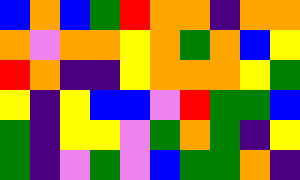[["blue", "orange", "blue", "green", "red", "orange", "orange", "indigo", "orange", "orange"], ["orange", "violet", "orange", "orange", "yellow", "orange", "green", "orange", "blue", "yellow"], ["red", "orange", "indigo", "indigo", "yellow", "orange", "orange", "orange", "yellow", "green"], ["yellow", "indigo", "yellow", "blue", "blue", "violet", "red", "green", "green", "blue"], ["green", "indigo", "yellow", "yellow", "violet", "green", "orange", "green", "indigo", "yellow"], ["green", "indigo", "violet", "green", "violet", "blue", "green", "green", "orange", "indigo"]]